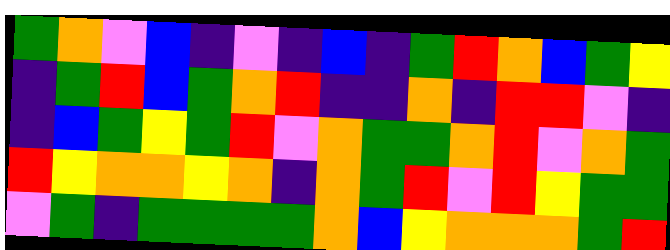[["green", "orange", "violet", "blue", "indigo", "violet", "indigo", "blue", "indigo", "green", "red", "orange", "blue", "green", "yellow"], ["indigo", "green", "red", "blue", "green", "orange", "red", "indigo", "indigo", "orange", "indigo", "red", "red", "violet", "indigo"], ["indigo", "blue", "green", "yellow", "green", "red", "violet", "orange", "green", "green", "orange", "red", "violet", "orange", "green"], ["red", "yellow", "orange", "orange", "yellow", "orange", "indigo", "orange", "green", "red", "violet", "red", "yellow", "green", "green"], ["violet", "green", "indigo", "green", "green", "green", "green", "orange", "blue", "yellow", "orange", "orange", "orange", "green", "red"]]